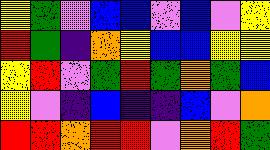[["yellow", "green", "violet", "blue", "blue", "violet", "blue", "violet", "yellow"], ["red", "green", "indigo", "orange", "yellow", "blue", "blue", "yellow", "yellow"], ["yellow", "red", "violet", "green", "red", "green", "orange", "green", "blue"], ["yellow", "violet", "indigo", "blue", "indigo", "indigo", "blue", "violet", "orange"], ["red", "red", "orange", "red", "red", "violet", "orange", "red", "green"]]